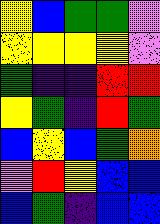[["yellow", "blue", "green", "green", "violet"], ["yellow", "yellow", "yellow", "yellow", "violet"], ["green", "indigo", "indigo", "red", "red"], ["yellow", "green", "indigo", "red", "green"], ["blue", "yellow", "blue", "green", "orange"], ["violet", "red", "yellow", "blue", "blue"], ["blue", "green", "indigo", "blue", "blue"]]